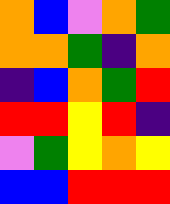[["orange", "blue", "violet", "orange", "green"], ["orange", "orange", "green", "indigo", "orange"], ["indigo", "blue", "orange", "green", "red"], ["red", "red", "yellow", "red", "indigo"], ["violet", "green", "yellow", "orange", "yellow"], ["blue", "blue", "red", "red", "red"]]